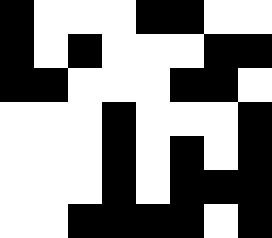[["black", "white", "white", "white", "black", "black", "white", "white"], ["black", "white", "black", "white", "white", "white", "black", "black"], ["black", "black", "white", "white", "white", "black", "black", "white"], ["white", "white", "white", "black", "white", "white", "white", "black"], ["white", "white", "white", "black", "white", "black", "white", "black"], ["white", "white", "white", "black", "white", "black", "black", "black"], ["white", "white", "black", "black", "black", "black", "white", "black"]]